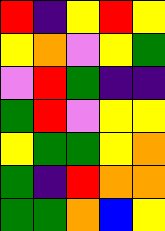[["red", "indigo", "yellow", "red", "yellow"], ["yellow", "orange", "violet", "yellow", "green"], ["violet", "red", "green", "indigo", "indigo"], ["green", "red", "violet", "yellow", "yellow"], ["yellow", "green", "green", "yellow", "orange"], ["green", "indigo", "red", "orange", "orange"], ["green", "green", "orange", "blue", "yellow"]]